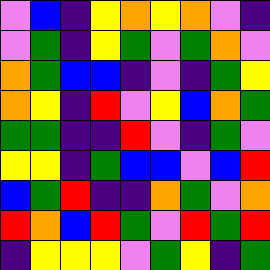[["violet", "blue", "indigo", "yellow", "orange", "yellow", "orange", "violet", "indigo"], ["violet", "green", "indigo", "yellow", "green", "violet", "green", "orange", "violet"], ["orange", "green", "blue", "blue", "indigo", "violet", "indigo", "green", "yellow"], ["orange", "yellow", "indigo", "red", "violet", "yellow", "blue", "orange", "green"], ["green", "green", "indigo", "indigo", "red", "violet", "indigo", "green", "violet"], ["yellow", "yellow", "indigo", "green", "blue", "blue", "violet", "blue", "red"], ["blue", "green", "red", "indigo", "indigo", "orange", "green", "violet", "orange"], ["red", "orange", "blue", "red", "green", "violet", "red", "green", "red"], ["indigo", "yellow", "yellow", "yellow", "violet", "green", "yellow", "indigo", "green"]]